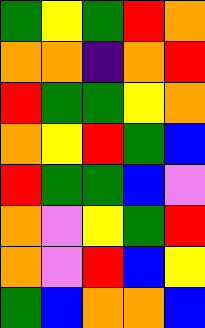[["green", "yellow", "green", "red", "orange"], ["orange", "orange", "indigo", "orange", "red"], ["red", "green", "green", "yellow", "orange"], ["orange", "yellow", "red", "green", "blue"], ["red", "green", "green", "blue", "violet"], ["orange", "violet", "yellow", "green", "red"], ["orange", "violet", "red", "blue", "yellow"], ["green", "blue", "orange", "orange", "blue"]]